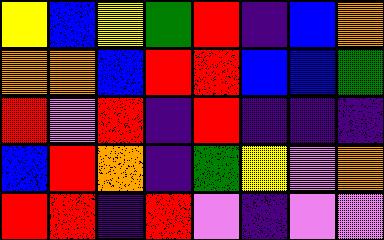[["yellow", "blue", "yellow", "green", "red", "indigo", "blue", "orange"], ["orange", "orange", "blue", "red", "red", "blue", "blue", "green"], ["red", "violet", "red", "indigo", "red", "indigo", "indigo", "indigo"], ["blue", "red", "orange", "indigo", "green", "yellow", "violet", "orange"], ["red", "red", "indigo", "red", "violet", "indigo", "violet", "violet"]]